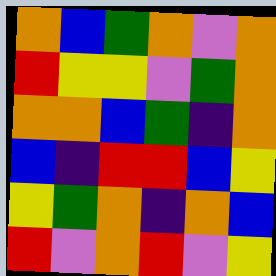[["orange", "blue", "green", "orange", "violet", "orange"], ["red", "yellow", "yellow", "violet", "green", "orange"], ["orange", "orange", "blue", "green", "indigo", "orange"], ["blue", "indigo", "red", "red", "blue", "yellow"], ["yellow", "green", "orange", "indigo", "orange", "blue"], ["red", "violet", "orange", "red", "violet", "yellow"]]